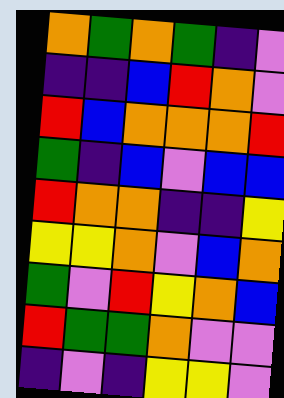[["orange", "green", "orange", "green", "indigo", "violet"], ["indigo", "indigo", "blue", "red", "orange", "violet"], ["red", "blue", "orange", "orange", "orange", "red"], ["green", "indigo", "blue", "violet", "blue", "blue"], ["red", "orange", "orange", "indigo", "indigo", "yellow"], ["yellow", "yellow", "orange", "violet", "blue", "orange"], ["green", "violet", "red", "yellow", "orange", "blue"], ["red", "green", "green", "orange", "violet", "violet"], ["indigo", "violet", "indigo", "yellow", "yellow", "violet"]]